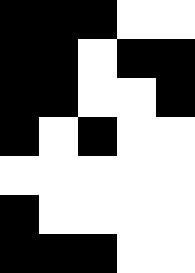[["black", "black", "black", "white", "white"], ["black", "black", "white", "black", "black"], ["black", "black", "white", "white", "black"], ["black", "white", "black", "white", "white"], ["white", "white", "white", "white", "white"], ["black", "white", "white", "white", "white"], ["black", "black", "black", "white", "white"]]